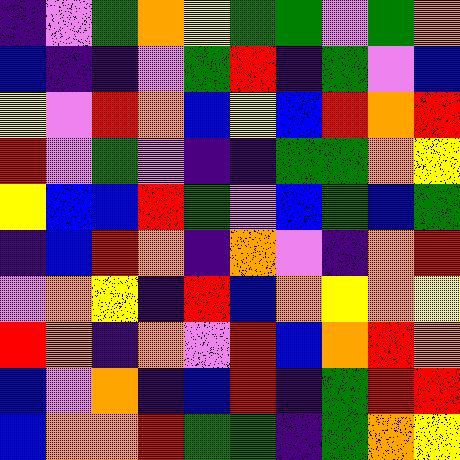[["indigo", "violet", "green", "orange", "yellow", "green", "green", "violet", "green", "orange"], ["blue", "indigo", "indigo", "violet", "green", "red", "indigo", "green", "violet", "blue"], ["yellow", "violet", "red", "orange", "blue", "yellow", "blue", "red", "orange", "red"], ["red", "violet", "green", "violet", "indigo", "indigo", "green", "green", "orange", "yellow"], ["yellow", "blue", "blue", "red", "green", "violet", "blue", "green", "blue", "green"], ["indigo", "blue", "red", "orange", "indigo", "orange", "violet", "indigo", "orange", "red"], ["violet", "orange", "yellow", "indigo", "red", "blue", "orange", "yellow", "orange", "yellow"], ["red", "orange", "indigo", "orange", "violet", "red", "blue", "orange", "red", "orange"], ["blue", "violet", "orange", "indigo", "blue", "red", "indigo", "green", "red", "red"], ["blue", "orange", "orange", "red", "green", "green", "indigo", "green", "orange", "yellow"]]